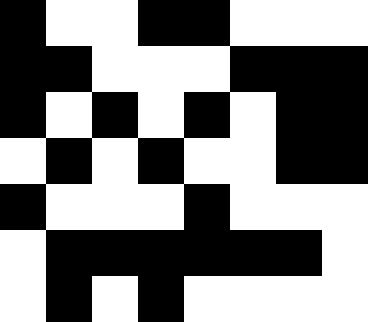[["black", "white", "white", "black", "black", "white", "white", "white"], ["black", "black", "white", "white", "white", "black", "black", "black"], ["black", "white", "black", "white", "black", "white", "black", "black"], ["white", "black", "white", "black", "white", "white", "black", "black"], ["black", "white", "white", "white", "black", "white", "white", "white"], ["white", "black", "black", "black", "black", "black", "black", "white"], ["white", "black", "white", "black", "white", "white", "white", "white"]]